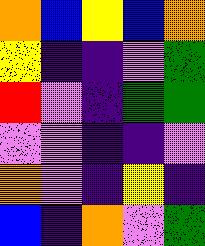[["orange", "blue", "yellow", "blue", "orange"], ["yellow", "indigo", "indigo", "violet", "green"], ["red", "violet", "indigo", "green", "green"], ["violet", "violet", "indigo", "indigo", "violet"], ["orange", "violet", "indigo", "yellow", "indigo"], ["blue", "indigo", "orange", "violet", "green"]]